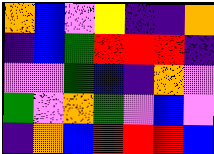[["orange", "blue", "violet", "yellow", "indigo", "indigo", "orange"], ["indigo", "blue", "green", "red", "red", "red", "indigo"], ["violet", "violet", "green", "blue", "indigo", "orange", "violet"], ["green", "violet", "orange", "green", "violet", "blue", "violet"], ["indigo", "orange", "blue", "red", "red", "red", "blue"]]